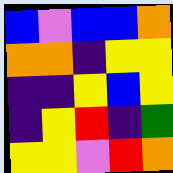[["blue", "violet", "blue", "blue", "orange"], ["orange", "orange", "indigo", "yellow", "yellow"], ["indigo", "indigo", "yellow", "blue", "yellow"], ["indigo", "yellow", "red", "indigo", "green"], ["yellow", "yellow", "violet", "red", "orange"]]